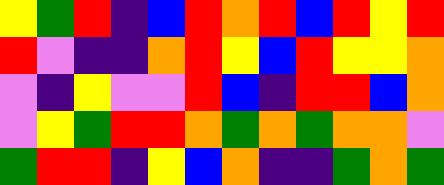[["yellow", "green", "red", "indigo", "blue", "red", "orange", "red", "blue", "red", "yellow", "red"], ["red", "violet", "indigo", "indigo", "orange", "red", "yellow", "blue", "red", "yellow", "yellow", "orange"], ["violet", "indigo", "yellow", "violet", "violet", "red", "blue", "indigo", "red", "red", "blue", "orange"], ["violet", "yellow", "green", "red", "red", "orange", "green", "orange", "green", "orange", "orange", "violet"], ["green", "red", "red", "indigo", "yellow", "blue", "orange", "indigo", "indigo", "green", "orange", "green"]]